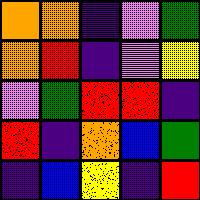[["orange", "orange", "indigo", "violet", "green"], ["orange", "red", "indigo", "violet", "yellow"], ["violet", "green", "red", "red", "indigo"], ["red", "indigo", "orange", "blue", "green"], ["indigo", "blue", "yellow", "indigo", "red"]]